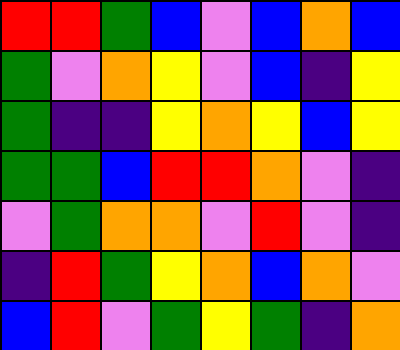[["red", "red", "green", "blue", "violet", "blue", "orange", "blue"], ["green", "violet", "orange", "yellow", "violet", "blue", "indigo", "yellow"], ["green", "indigo", "indigo", "yellow", "orange", "yellow", "blue", "yellow"], ["green", "green", "blue", "red", "red", "orange", "violet", "indigo"], ["violet", "green", "orange", "orange", "violet", "red", "violet", "indigo"], ["indigo", "red", "green", "yellow", "orange", "blue", "orange", "violet"], ["blue", "red", "violet", "green", "yellow", "green", "indigo", "orange"]]